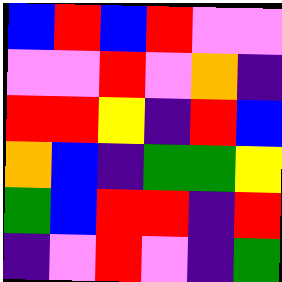[["blue", "red", "blue", "red", "violet", "violet"], ["violet", "violet", "red", "violet", "orange", "indigo"], ["red", "red", "yellow", "indigo", "red", "blue"], ["orange", "blue", "indigo", "green", "green", "yellow"], ["green", "blue", "red", "red", "indigo", "red"], ["indigo", "violet", "red", "violet", "indigo", "green"]]